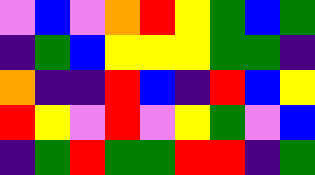[["violet", "blue", "violet", "orange", "red", "yellow", "green", "blue", "green"], ["indigo", "green", "blue", "yellow", "yellow", "yellow", "green", "green", "indigo"], ["orange", "indigo", "indigo", "red", "blue", "indigo", "red", "blue", "yellow"], ["red", "yellow", "violet", "red", "violet", "yellow", "green", "violet", "blue"], ["indigo", "green", "red", "green", "green", "red", "red", "indigo", "green"]]